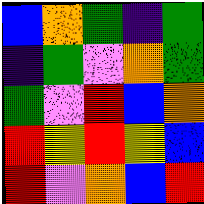[["blue", "orange", "green", "indigo", "green"], ["indigo", "green", "violet", "orange", "green"], ["green", "violet", "red", "blue", "orange"], ["red", "yellow", "red", "yellow", "blue"], ["red", "violet", "orange", "blue", "red"]]